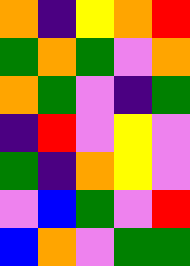[["orange", "indigo", "yellow", "orange", "red"], ["green", "orange", "green", "violet", "orange"], ["orange", "green", "violet", "indigo", "green"], ["indigo", "red", "violet", "yellow", "violet"], ["green", "indigo", "orange", "yellow", "violet"], ["violet", "blue", "green", "violet", "red"], ["blue", "orange", "violet", "green", "green"]]